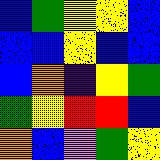[["blue", "green", "yellow", "yellow", "blue"], ["blue", "blue", "yellow", "blue", "blue"], ["blue", "orange", "indigo", "yellow", "green"], ["green", "yellow", "red", "red", "blue"], ["orange", "blue", "violet", "green", "yellow"]]